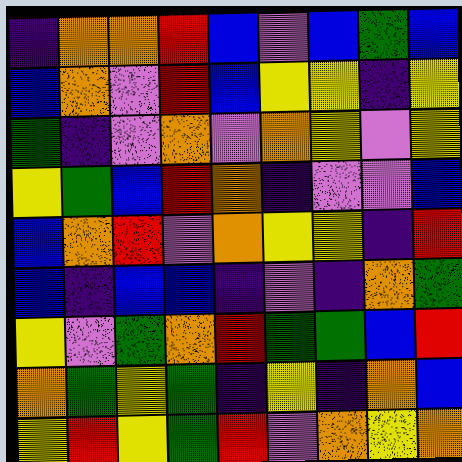[["indigo", "orange", "orange", "red", "blue", "violet", "blue", "green", "blue"], ["blue", "orange", "violet", "red", "blue", "yellow", "yellow", "indigo", "yellow"], ["green", "indigo", "violet", "orange", "violet", "orange", "yellow", "violet", "yellow"], ["yellow", "green", "blue", "red", "orange", "indigo", "violet", "violet", "blue"], ["blue", "orange", "red", "violet", "orange", "yellow", "yellow", "indigo", "red"], ["blue", "indigo", "blue", "blue", "indigo", "violet", "indigo", "orange", "green"], ["yellow", "violet", "green", "orange", "red", "green", "green", "blue", "red"], ["orange", "green", "yellow", "green", "indigo", "yellow", "indigo", "orange", "blue"], ["yellow", "red", "yellow", "green", "red", "violet", "orange", "yellow", "orange"]]